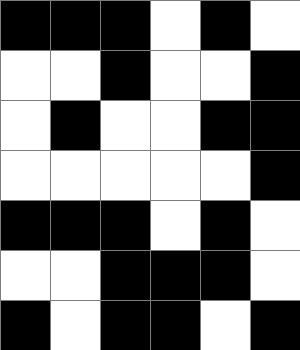[["black", "black", "black", "white", "black", "white"], ["white", "white", "black", "white", "white", "black"], ["white", "black", "white", "white", "black", "black"], ["white", "white", "white", "white", "white", "black"], ["black", "black", "black", "white", "black", "white"], ["white", "white", "black", "black", "black", "white"], ["black", "white", "black", "black", "white", "black"]]